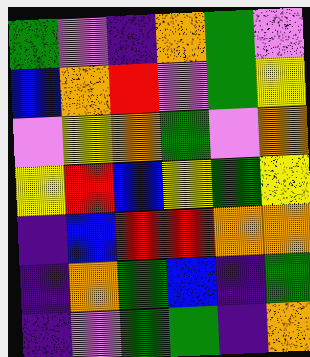[["green", "violet", "indigo", "orange", "green", "violet"], ["blue", "orange", "red", "violet", "green", "yellow"], ["violet", "yellow", "orange", "green", "violet", "orange"], ["yellow", "red", "blue", "yellow", "green", "yellow"], ["indigo", "blue", "red", "red", "orange", "orange"], ["indigo", "orange", "green", "blue", "indigo", "green"], ["indigo", "violet", "green", "green", "indigo", "orange"]]